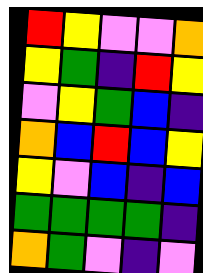[["red", "yellow", "violet", "violet", "orange"], ["yellow", "green", "indigo", "red", "yellow"], ["violet", "yellow", "green", "blue", "indigo"], ["orange", "blue", "red", "blue", "yellow"], ["yellow", "violet", "blue", "indigo", "blue"], ["green", "green", "green", "green", "indigo"], ["orange", "green", "violet", "indigo", "violet"]]